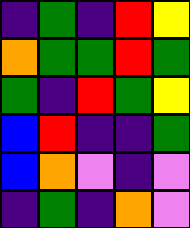[["indigo", "green", "indigo", "red", "yellow"], ["orange", "green", "green", "red", "green"], ["green", "indigo", "red", "green", "yellow"], ["blue", "red", "indigo", "indigo", "green"], ["blue", "orange", "violet", "indigo", "violet"], ["indigo", "green", "indigo", "orange", "violet"]]